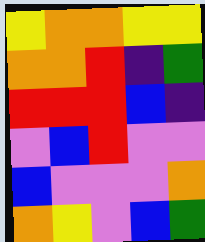[["yellow", "orange", "orange", "yellow", "yellow"], ["orange", "orange", "red", "indigo", "green"], ["red", "red", "red", "blue", "indigo"], ["violet", "blue", "red", "violet", "violet"], ["blue", "violet", "violet", "violet", "orange"], ["orange", "yellow", "violet", "blue", "green"]]